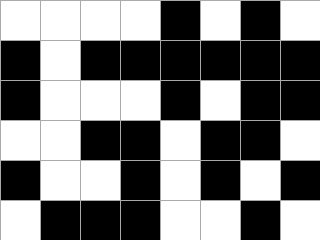[["white", "white", "white", "white", "black", "white", "black", "white"], ["black", "white", "black", "black", "black", "black", "black", "black"], ["black", "white", "white", "white", "black", "white", "black", "black"], ["white", "white", "black", "black", "white", "black", "black", "white"], ["black", "white", "white", "black", "white", "black", "white", "black"], ["white", "black", "black", "black", "white", "white", "black", "white"]]